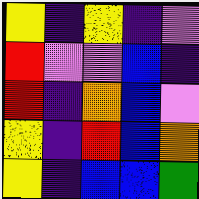[["yellow", "indigo", "yellow", "indigo", "violet"], ["red", "violet", "violet", "blue", "indigo"], ["red", "indigo", "orange", "blue", "violet"], ["yellow", "indigo", "red", "blue", "orange"], ["yellow", "indigo", "blue", "blue", "green"]]